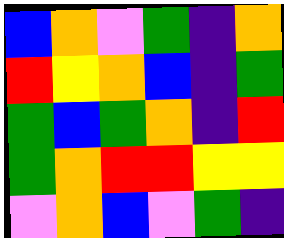[["blue", "orange", "violet", "green", "indigo", "orange"], ["red", "yellow", "orange", "blue", "indigo", "green"], ["green", "blue", "green", "orange", "indigo", "red"], ["green", "orange", "red", "red", "yellow", "yellow"], ["violet", "orange", "blue", "violet", "green", "indigo"]]